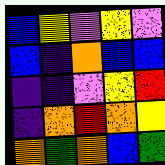[["blue", "yellow", "violet", "yellow", "violet"], ["blue", "indigo", "orange", "blue", "blue"], ["indigo", "indigo", "violet", "yellow", "red"], ["indigo", "orange", "red", "orange", "yellow"], ["orange", "green", "orange", "blue", "green"]]